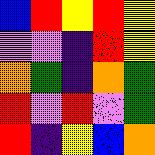[["blue", "red", "yellow", "red", "yellow"], ["violet", "violet", "indigo", "red", "yellow"], ["orange", "green", "indigo", "orange", "green"], ["red", "violet", "red", "violet", "green"], ["red", "indigo", "yellow", "blue", "orange"]]